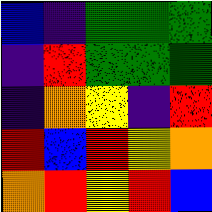[["blue", "indigo", "green", "green", "green"], ["indigo", "red", "green", "green", "green"], ["indigo", "orange", "yellow", "indigo", "red"], ["red", "blue", "red", "yellow", "orange"], ["orange", "red", "yellow", "red", "blue"]]